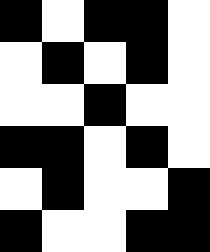[["black", "white", "black", "black", "white"], ["white", "black", "white", "black", "white"], ["white", "white", "black", "white", "white"], ["black", "black", "white", "black", "white"], ["white", "black", "white", "white", "black"], ["black", "white", "white", "black", "black"]]